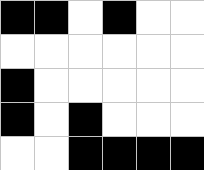[["black", "black", "white", "black", "white", "white"], ["white", "white", "white", "white", "white", "white"], ["black", "white", "white", "white", "white", "white"], ["black", "white", "black", "white", "white", "white"], ["white", "white", "black", "black", "black", "black"]]